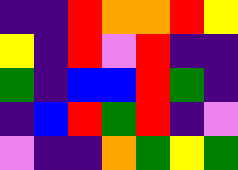[["indigo", "indigo", "red", "orange", "orange", "red", "yellow"], ["yellow", "indigo", "red", "violet", "red", "indigo", "indigo"], ["green", "indigo", "blue", "blue", "red", "green", "indigo"], ["indigo", "blue", "red", "green", "red", "indigo", "violet"], ["violet", "indigo", "indigo", "orange", "green", "yellow", "green"]]